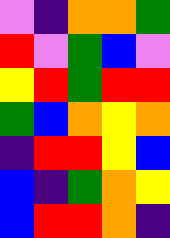[["violet", "indigo", "orange", "orange", "green"], ["red", "violet", "green", "blue", "violet"], ["yellow", "red", "green", "red", "red"], ["green", "blue", "orange", "yellow", "orange"], ["indigo", "red", "red", "yellow", "blue"], ["blue", "indigo", "green", "orange", "yellow"], ["blue", "red", "red", "orange", "indigo"]]